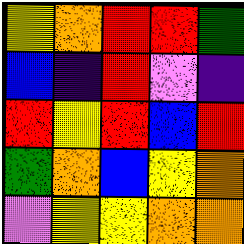[["yellow", "orange", "red", "red", "green"], ["blue", "indigo", "red", "violet", "indigo"], ["red", "yellow", "red", "blue", "red"], ["green", "orange", "blue", "yellow", "orange"], ["violet", "yellow", "yellow", "orange", "orange"]]